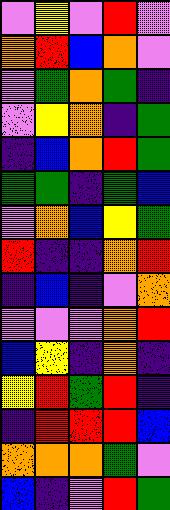[["violet", "yellow", "violet", "red", "violet"], ["orange", "red", "blue", "orange", "violet"], ["violet", "green", "orange", "green", "indigo"], ["violet", "yellow", "orange", "indigo", "green"], ["indigo", "blue", "orange", "red", "green"], ["green", "green", "indigo", "green", "blue"], ["violet", "orange", "blue", "yellow", "green"], ["red", "indigo", "indigo", "orange", "red"], ["indigo", "blue", "indigo", "violet", "orange"], ["violet", "violet", "violet", "orange", "red"], ["blue", "yellow", "indigo", "orange", "indigo"], ["yellow", "red", "green", "red", "indigo"], ["indigo", "red", "red", "red", "blue"], ["orange", "orange", "orange", "green", "violet"], ["blue", "indigo", "violet", "red", "green"]]